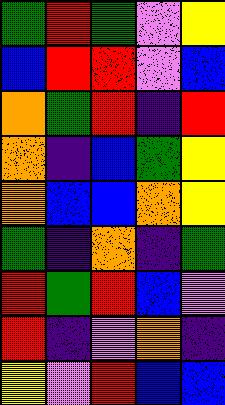[["green", "red", "green", "violet", "yellow"], ["blue", "red", "red", "violet", "blue"], ["orange", "green", "red", "indigo", "red"], ["orange", "indigo", "blue", "green", "yellow"], ["orange", "blue", "blue", "orange", "yellow"], ["green", "indigo", "orange", "indigo", "green"], ["red", "green", "red", "blue", "violet"], ["red", "indigo", "violet", "orange", "indigo"], ["yellow", "violet", "red", "blue", "blue"]]